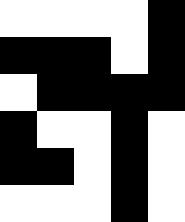[["white", "white", "white", "white", "black"], ["black", "black", "black", "white", "black"], ["white", "black", "black", "black", "black"], ["black", "white", "white", "black", "white"], ["black", "black", "white", "black", "white"], ["white", "white", "white", "black", "white"]]